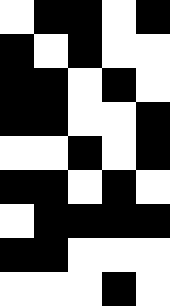[["white", "black", "black", "white", "black"], ["black", "white", "black", "white", "white"], ["black", "black", "white", "black", "white"], ["black", "black", "white", "white", "black"], ["white", "white", "black", "white", "black"], ["black", "black", "white", "black", "white"], ["white", "black", "black", "black", "black"], ["black", "black", "white", "white", "white"], ["white", "white", "white", "black", "white"]]